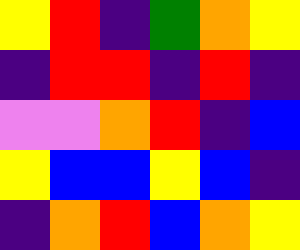[["yellow", "red", "indigo", "green", "orange", "yellow"], ["indigo", "red", "red", "indigo", "red", "indigo"], ["violet", "violet", "orange", "red", "indigo", "blue"], ["yellow", "blue", "blue", "yellow", "blue", "indigo"], ["indigo", "orange", "red", "blue", "orange", "yellow"]]